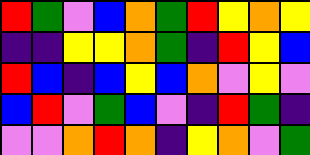[["red", "green", "violet", "blue", "orange", "green", "red", "yellow", "orange", "yellow"], ["indigo", "indigo", "yellow", "yellow", "orange", "green", "indigo", "red", "yellow", "blue"], ["red", "blue", "indigo", "blue", "yellow", "blue", "orange", "violet", "yellow", "violet"], ["blue", "red", "violet", "green", "blue", "violet", "indigo", "red", "green", "indigo"], ["violet", "violet", "orange", "red", "orange", "indigo", "yellow", "orange", "violet", "green"]]